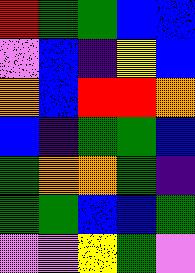[["red", "green", "green", "blue", "blue"], ["violet", "blue", "indigo", "yellow", "blue"], ["orange", "blue", "red", "red", "orange"], ["blue", "indigo", "green", "green", "blue"], ["green", "orange", "orange", "green", "indigo"], ["green", "green", "blue", "blue", "green"], ["violet", "violet", "yellow", "green", "violet"]]